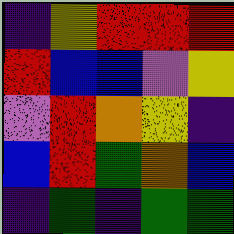[["indigo", "yellow", "red", "red", "red"], ["red", "blue", "blue", "violet", "yellow"], ["violet", "red", "orange", "yellow", "indigo"], ["blue", "red", "green", "orange", "blue"], ["indigo", "green", "indigo", "green", "green"]]